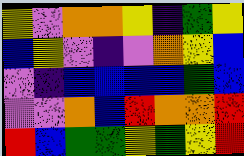[["yellow", "violet", "orange", "orange", "yellow", "indigo", "green", "yellow"], ["blue", "yellow", "violet", "indigo", "violet", "orange", "yellow", "blue"], ["violet", "indigo", "blue", "blue", "blue", "blue", "green", "blue"], ["violet", "violet", "orange", "blue", "red", "orange", "orange", "red"], ["red", "blue", "green", "green", "yellow", "green", "yellow", "red"]]